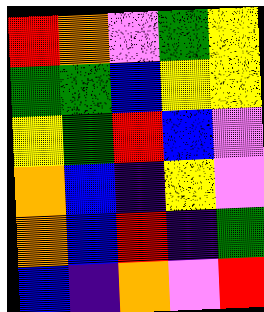[["red", "orange", "violet", "green", "yellow"], ["green", "green", "blue", "yellow", "yellow"], ["yellow", "green", "red", "blue", "violet"], ["orange", "blue", "indigo", "yellow", "violet"], ["orange", "blue", "red", "indigo", "green"], ["blue", "indigo", "orange", "violet", "red"]]